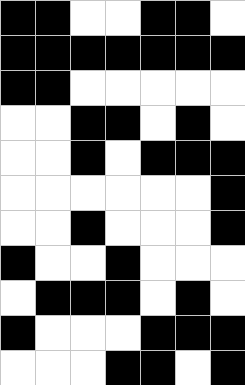[["black", "black", "white", "white", "black", "black", "white"], ["black", "black", "black", "black", "black", "black", "black"], ["black", "black", "white", "white", "white", "white", "white"], ["white", "white", "black", "black", "white", "black", "white"], ["white", "white", "black", "white", "black", "black", "black"], ["white", "white", "white", "white", "white", "white", "black"], ["white", "white", "black", "white", "white", "white", "black"], ["black", "white", "white", "black", "white", "white", "white"], ["white", "black", "black", "black", "white", "black", "white"], ["black", "white", "white", "white", "black", "black", "black"], ["white", "white", "white", "black", "black", "white", "black"]]